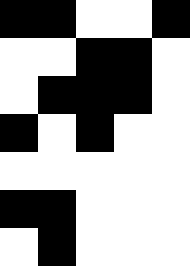[["black", "black", "white", "white", "black"], ["white", "white", "black", "black", "white"], ["white", "black", "black", "black", "white"], ["black", "white", "black", "white", "white"], ["white", "white", "white", "white", "white"], ["black", "black", "white", "white", "white"], ["white", "black", "white", "white", "white"]]